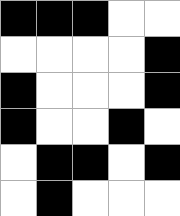[["black", "black", "black", "white", "white"], ["white", "white", "white", "white", "black"], ["black", "white", "white", "white", "black"], ["black", "white", "white", "black", "white"], ["white", "black", "black", "white", "black"], ["white", "black", "white", "white", "white"]]